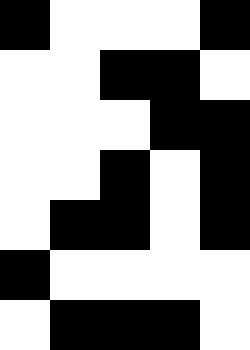[["black", "white", "white", "white", "black"], ["white", "white", "black", "black", "white"], ["white", "white", "white", "black", "black"], ["white", "white", "black", "white", "black"], ["white", "black", "black", "white", "black"], ["black", "white", "white", "white", "white"], ["white", "black", "black", "black", "white"]]